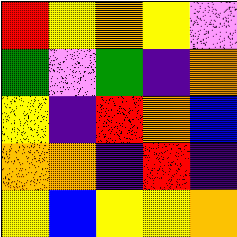[["red", "yellow", "orange", "yellow", "violet"], ["green", "violet", "green", "indigo", "orange"], ["yellow", "indigo", "red", "orange", "blue"], ["orange", "orange", "indigo", "red", "indigo"], ["yellow", "blue", "yellow", "yellow", "orange"]]